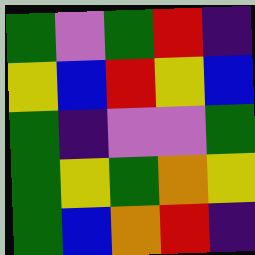[["green", "violet", "green", "red", "indigo"], ["yellow", "blue", "red", "yellow", "blue"], ["green", "indigo", "violet", "violet", "green"], ["green", "yellow", "green", "orange", "yellow"], ["green", "blue", "orange", "red", "indigo"]]